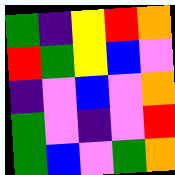[["green", "indigo", "yellow", "red", "orange"], ["red", "green", "yellow", "blue", "violet"], ["indigo", "violet", "blue", "violet", "orange"], ["green", "violet", "indigo", "violet", "red"], ["green", "blue", "violet", "green", "orange"]]